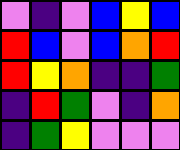[["violet", "indigo", "violet", "blue", "yellow", "blue"], ["red", "blue", "violet", "blue", "orange", "red"], ["red", "yellow", "orange", "indigo", "indigo", "green"], ["indigo", "red", "green", "violet", "indigo", "orange"], ["indigo", "green", "yellow", "violet", "violet", "violet"]]